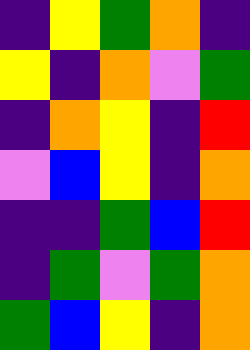[["indigo", "yellow", "green", "orange", "indigo"], ["yellow", "indigo", "orange", "violet", "green"], ["indigo", "orange", "yellow", "indigo", "red"], ["violet", "blue", "yellow", "indigo", "orange"], ["indigo", "indigo", "green", "blue", "red"], ["indigo", "green", "violet", "green", "orange"], ["green", "blue", "yellow", "indigo", "orange"]]